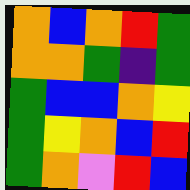[["orange", "blue", "orange", "red", "green"], ["orange", "orange", "green", "indigo", "green"], ["green", "blue", "blue", "orange", "yellow"], ["green", "yellow", "orange", "blue", "red"], ["green", "orange", "violet", "red", "blue"]]